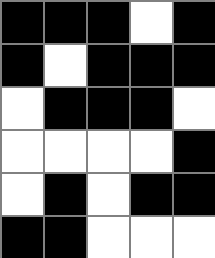[["black", "black", "black", "white", "black"], ["black", "white", "black", "black", "black"], ["white", "black", "black", "black", "white"], ["white", "white", "white", "white", "black"], ["white", "black", "white", "black", "black"], ["black", "black", "white", "white", "white"]]